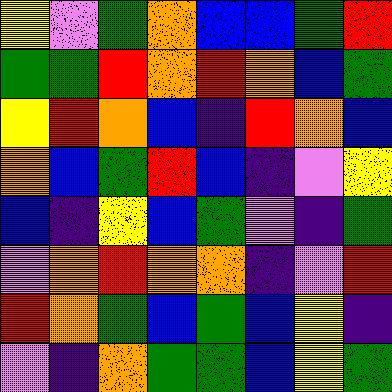[["yellow", "violet", "green", "orange", "blue", "blue", "green", "red"], ["green", "green", "red", "orange", "red", "orange", "blue", "green"], ["yellow", "red", "orange", "blue", "indigo", "red", "orange", "blue"], ["orange", "blue", "green", "red", "blue", "indigo", "violet", "yellow"], ["blue", "indigo", "yellow", "blue", "green", "violet", "indigo", "green"], ["violet", "orange", "red", "orange", "orange", "indigo", "violet", "red"], ["red", "orange", "green", "blue", "green", "blue", "yellow", "indigo"], ["violet", "indigo", "orange", "green", "green", "blue", "yellow", "green"]]